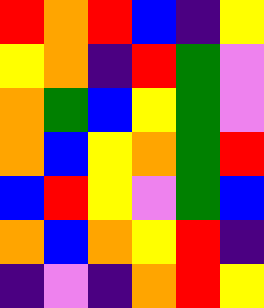[["red", "orange", "red", "blue", "indigo", "yellow"], ["yellow", "orange", "indigo", "red", "green", "violet"], ["orange", "green", "blue", "yellow", "green", "violet"], ["orange", "blue", "yellow", "orange", "green", "red"], ["blue", "red", "yellow", "violet", "green", "blue"], ["orange", "blue", "orange", "yellow", "red", "indigo"], ["indigo", "violet", "indigo", "orange", "red", "yellow"]]